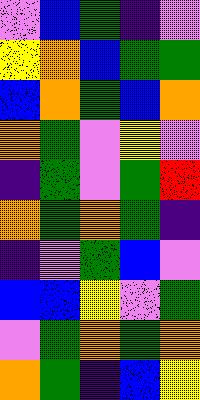[["violet", "blue", "green", "indigo", "violet"], ["yellow", "orange", "blue", "green", "green"], ["blue", "orange", "green", "blue", "orange"], ["orange", "green", "violet", "yellow", "violet"], ["indigo", "green", "violet", "green", "red"], ["orange", "green", "orange", "green", "indigo"], ["indigo", "violet", "green", "blue", "violet"], ["blue", "blue", "yellow", "violet", "green"], ["violet", "green", "orange", "green", "orange"], ["orange", "green", "indigo", "blue", "yellow"]]